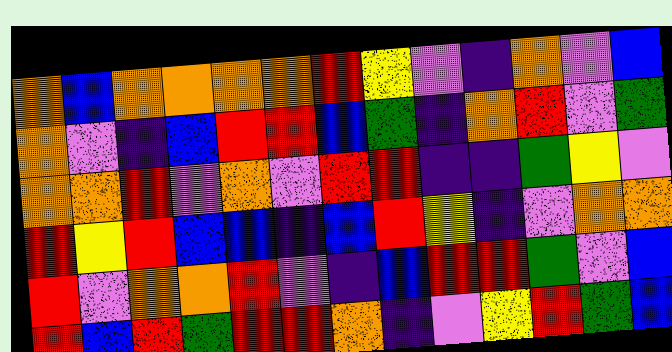[["orange", "blue", "orange", "orange", "orange", "orange", "red", "yellow", "violet", "indigo", "orange", "violet", "blue"], ["orange", "violet", "indigo", "blue", "red", "red", "blue", "green", "indigo", "orange", "red", "violet", "green"], ["orange", "orange", "red", "violet", "orange", "violet", "red", "red", "indigo", "indigo", "green", "yellow", "violet"], ["red", "yellow", "red", "blue", "blue", "indigo", "blue", "red", "yellow", "indigo", "violet", "orange", "orange"], ["red", "violet", "orange", "orange", "red", "violet", "indigo", "blue", "red", "red", "green", "violet", "blue"], ["red", "blue", "red", "green", "red", "red", "orange", "indigo", "violet", "yellow", "red", "green", "blue"]]